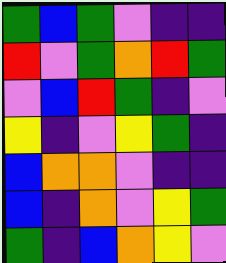[["green", "blue", "green", "violet", "indigo", "indigo"], ["red", "violet", "green", "orange", "red", "green"], ["violet", "blue", "red", "green", "indigo", "violet"], ["yellow", "indigo", "violet", "yellow", "green", "indigo"], ["blue", "orange", "orange", "violet", "indigo", "indigo"], ["blue", "indigo", "orange", "violet", "yellow", "green"], ["green", "indigo", "blue", "orange", "yellow", "violet"]]